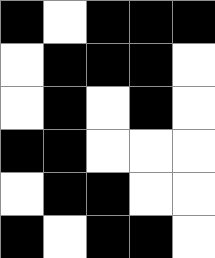[["black", "white", "black", "black", "black"], ["white", "black", "black", "black", "white"], ["white", "black", "white", "black", "white"], ["black", "black", "white", "white", "white"], ["white", "black", "black", "white", "white"], ["black", "white", "black", "black", "white"]]